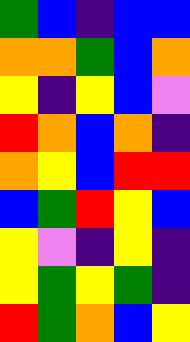[["green", "blue", "indigo", "blue", "blue"], ["orange", "orange", "green", "blue", "orange"], ["yellow", "indigo", "yellow", "blue", "violet"], ["red", "orange", "blue", "orange", "indigo"], ["orange", "yellow", "blue", "red", "red"], ["blue", "green", "red", "yellow", "blue"], ["yellow", "violet", "indigo", "yellow", "indigo"], ["yellow", "green", "yellow", "green", "indigo"], ["red", "green", "orange", "blue", "yellow"]]